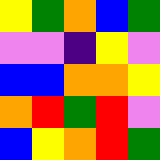[["yellow", "green", "orange", "blue", "green"], ["violet", "violet", "indigo", "yellow", "violet"], ["blue", "blue", "orange", "orange", "yellow"], ["orange", "red", "green", "red", "violet"], ["blue", "yellow", "orange", "red", "green"]]